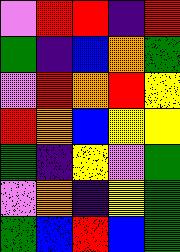[["violet", "red", "red", "indigo", "red"], ["green", "indigo", "blue", "orange", "green"], ["violet", "red", "orange", "red", "yellow"], ["red", "orange", "blue", "yellow", "yellow"], ["green", "indigo", "yellow", "violet", "green"], ["violet", "orange", "indigo", "yellow", "green"], ["green", "blue", "red", "blue", "green"]]